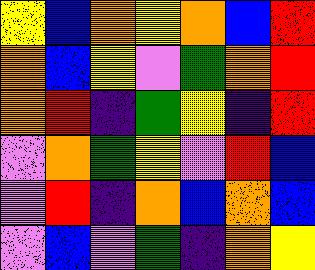[["yellow", "blue", "orange", "yellow", "orange", "blue", "red"], ["orange", "blue", "yellow", "violet", "green", "orange", "red"], ["orange", "red", "indigo", "green", "yellow", "indigo", "red"], ["violet", "orange", "green", "yellow", "violet", "red", "blue"], ["violet", "red", "indigo", "orange", "blue", "orange", "blue"], ["violet", "blue", "violet", "green", "indigo", "orange", "yellow"]]